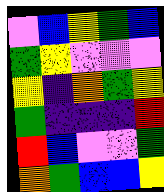[["violet", "blue", "yellow", "green", "blue"], ["green", "yellow", "violet", "violet", "violet"], ["yellow", "indigo", "orange", "green", "yellow"], ["green", "indigo", "indigo", "indigo", "red"], ["red", "blue", "violet", "violet", "green"], ["orange", "green", "blue", "blue", "yellow"]]